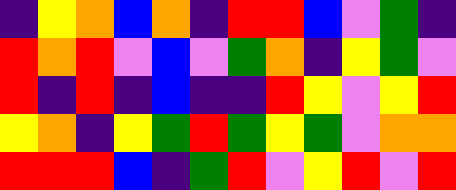[["indigo", "yellow", "orange", "blue", "orange", "indigo", "red", "red", "blue", "violet", "green", "indigo"], ["red", "orange", "red", "violet", "blue", "violet", "green", "orange", "indigo", "yellow", "green", "violet"], ["red", "indigo", "red", "indigo", "blue", "indigo", "indigo", "red", "yellow", "violet", "yellow", "red"], ["yellow", "orange", "indigo", "yellow", "green", "red", "green", "yellow", "green", "violet", "orange", "orange"], ["red", "red", "red", "blue", "indigo", "green", "red", "violet", "yellow", "red", "violet", "red"]]